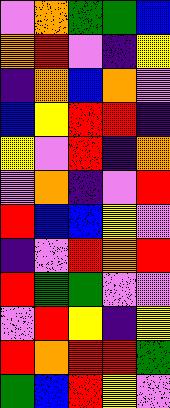[["violet", "orange", "green", "green", "blue"], ["orange", "red", "violet", "indigo", "yellow"], ["indigo", "orange", "blue", "orange", "violet"], ["blue", "yellow", "red", "red", "indigo"], ["yellow", "violet", "red", "indigo", "orange"], ["violet", "orange", "indigo", "violet", "red"], ["red", "blue", "blue", "yellow", "violet"], ["indigo", "violet", "red", "orange", "red"], ["red", "green", "green", "violet", "violet"], ["violet", "red", "yellow", "indigo", "yellow"], ["red", "orange", "red", "red", "green"], ["green", "blue", "red", "yellow", "violet"]]